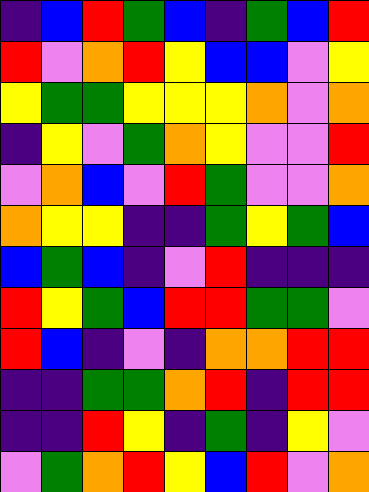[["indigo", "blue", "red", "green", "blue", "indigo", "green", "blue", "red"], ["red", "violet", "orange", "red", "yellow", "blue", "blue", "violet", "yellow"], ["yellow", "green", "green", "yellow", "yellow", "yellow", "orange", "violet", "orange"], ["indigo", "yellow", "violet", "green", "orange", "yellow", "violet", "violet", "red"], ["violet", "orange", "blue", "violet", "red", "green", "violet", "violet", "orange"], ["orange", "yellow", "yellow", "indigo", "indigo", "green", "yellow", "green", "blue"], ["blue", "green", "blue", "indigo", "violet", "red", "indigo", "indigo", "indigo"], ["red", "yellow", "green", "blue", "red", "red", "green", "green", "violet"], ["red", "blue", "indigo", "violet", "indigo", "orange", "orange", "red", "red"], ["indigo", "indigo", "green", "green", "orange", "red", "indigo", "red", "red"], ["indigo", "indigo", "red", "yellow", "indigo", "green", "indigo", "yellow", "violet"], ["violet", "green", "orange", "red", "yellow", "blue", "red", "violet", "orange"]]